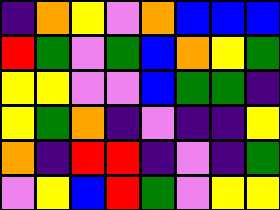[["indigo", "orange", "yellow", "violet", "orange", "blue", "blue", "blue"], ["red", "green", "violet", "green", "blue", "orange", "yellow", "green"], ["yellow", "yellow", "violet", "violet", "blue", "green", "green", "indigo"], ["yellow", "green", "orange", "indigo", "violet", "indigo", "indigo", "yellow"], ["orange", "indigo", "red", "red", "indigo", "violet", "indigo", "green"], ["violet", "yellow", "blue", "red", "green", "violet", "yellow", "yellow"]]